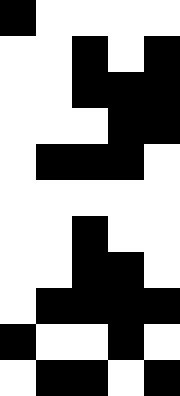[["black", "white", "white", "white", "white"], ["white", "white", "black", "white", "black"], ["white", "white", "black", "black", "black"], ["white", "white", "white", "black", "black"], ["white", "black", "black", "black", "white"], ["white", "white", "white", "white", "white"], ["white", "white", "black", "white", "white"], ["white", "white", "black", "black", "white"], ["white", "black", "black", "black", "black"], ["black", "white", "white", "black", "white"], ["white", "black", "black", "white", "black"]]